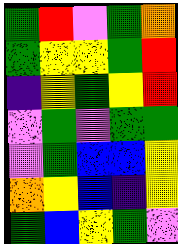[["green", "red", "violet", "green", "orange"], ["green", "yellow", "yellow", "green", "red"], ["indigo", "yellow", "green", "yellow", "red"], ["violet", "green", "violet", "green", "green"], ["violet", "green", "blue", "blue", "yellow"], ["orange", "yellow", "blue", "indigo", "yellow"], ["green", "blue", "yellow", "green", "violet"]]